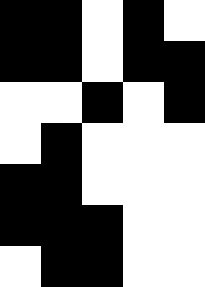[["black", "black", "white", "black", "white"], ["black", "black", "white", "black", "black"], ["white", "white", "black", "white", "black"], ["white", "black", "white", "white", "white"], ["black", "black", "white", "white", "white"], ["black", "black", "black", "white", "white"], ["white", "black", "black", "white", "white"]]